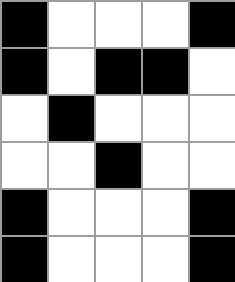[["black", "white", "white", "white", "black"], ["black", "white", "black", "black", "white"], ["white", "black", "white", "white", "white"], ["white", "white", "black", "white", "white"], ["black", "white", "white", "white", "black"], ["black", "white", "white", "white", "black"]]